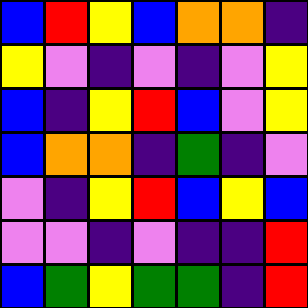[["blue", "red", "yellow", "blue", "orange", "orange", "indigo"], ["yellow", "violet", "indigo", "violet", "indigo", "violet", "yellow"], ["blue", "indigo", "yellow", "red", "blue", "violet", "yellow"], ["blue", "orange", "orange", "indigo", "green", "indigo", "violet"], ["violet", "indigo", "yellow", "red", "blue", "yellow", "blue"], ["violet", "violet", "indigo", "violet", "indigo", "indigo", "red"], ["blue", "green", "yellow", "green", "green", "indigo", "red"]]